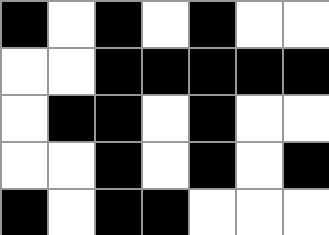[["black", "white", "black", "white", "black", "white", "white"], ["white", "white", "black", "black", "black", "black", "black"], ["white", "black", "black", "white", "black", "white", "white"], ["white", "white", "black", "white", "black", "white", "black"], ["black", "white", "black", "black", "white", "white", "white"]]